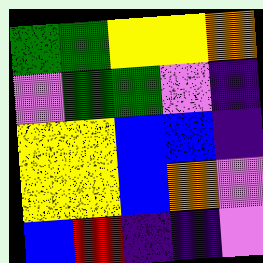[["green", "green", "yellow", "yellow", "orange"], ["violet", "green", "green", "violet", "indigo"], ["yellow", "yellow", "blue", "blue", "indigo"], ["yellow", "yellow", "blue", "orange", "violet"], ["blue", "red", "indigo", "indigo", "violet"]]